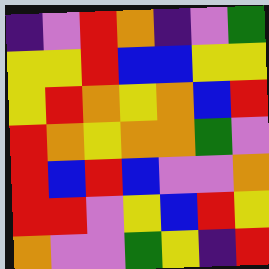[["indigo", "violet", "red", "orange", "indigo", "violet", "green"], ["yellow", "yellow", "red", "blue", "blue", "yellow", "yellow"], ["yellow", "red", "orange", "yellow", "orange", "blue", "red"], ["red", "orange", "yellow", "orange", "orange", "green", "violet"], ["red", "blue", "red", "blue", "violet", "violet", "orange"], ["red", "red", "violet", "yellow", "blue", "red", "yellow"], ["orange", "violet", "violet", "green", "yellow", "indigo", "red"]]